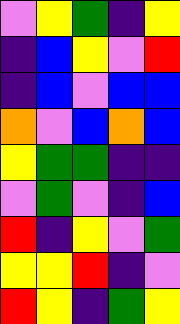[["violet", "yellow", "green", "indigo", "yellow"], ["indigo", "blue", "yellow", "violet", "red"], ["indigo", "blue", "violet", "blue", "blue"], ["orange", "violet", "blue", "orange", "blue"], ["yellow", "green", "green", "indigo", "indigo"], ["violet", "green", "violet", "indigo", "blue"], ["red", "indigo", "yellow", "violet", "green"], ["yellow", "yellow", "red", "indigo", "violet"], ["red", "yellow", "indigo", "green", "yellow"]]